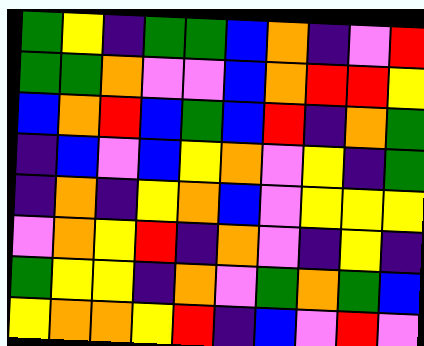[["green", "yellow", "indigo", "green", "green", "blue", "orange", "indigo", "violet", "red"], ["green", "green", "orange", "violet", "violet", "blue", "orange", "red", "red", "yellow"], ["blue", "orange", "red", "blue", "green", "blue", "red", "indigo", "orange", "green"], ["indigo", "blue", "violet", "blue", "yellow", "orange", "violet", "yellow", "indigo", "green"], ["indigo", "orange", "indigo", "yellow", "orange", "blue", "violet", "yellow", "yellow", "yellow"], ["violet", "orange", "yellow", "red", "indigo", "orange", "violet", "indigo", "yellow", "indigo"], ["green", "yellow", "yellow", "indigo", "orange", "violet", "green", "orange", "green", "blue"], ["yellow", "orange", "orange", "yellow", "red", "indigo", "blue", "violet", "red", "violet"]]